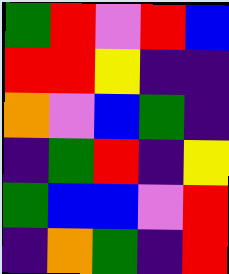[["green", "red", "violet", "red", "blue"], ["red", "red", "yellow", "indigo", "indigo"], ["orange", "violet", "blue", "green", "indigo"], ["indigo", "green", "red", "indigo", "yellow"], ["green", "blue", "blue", "violet", "red"], ["indigo", "orange", "green", "indigo", "red"]]